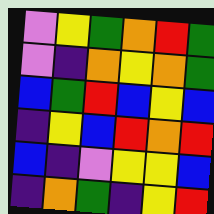[["violet", "yellow", "green", "orange", "red", "green"], ["violet", "indigo", "orange", "yellow", "orange", "green"], ["blue", "green", "red", "blue", "yellow", "blue"], ["indigo", "yellow", "blue", "red", "orange", "red"], ["blue", "indigo", "violet", "yellow", "yellow", "blue"], ["indigo", "orange", "green", "indigo", "yellow", "red"]]